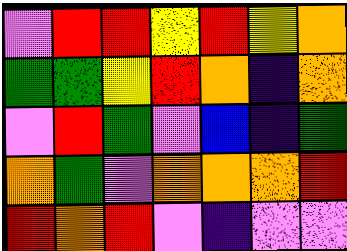[["violet", "red", "red", "yellow", "red", "yellow", "orange"], ["green", "green", "yellow", "red", "orange", "indigo", "orange"], ["violet", "red", "green", "violet", "blue", "indigo", "green"], ["orange", "green", "violet", "orange", "orange", "orange", "red"], ["red", "orange", "red", "violet", "indigo", "violet", "violet"]]